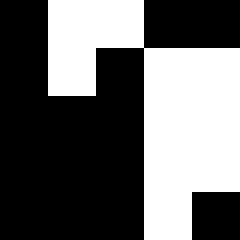[["black", "white", "white", "black", "black"], ["black", "white", "black", "white", "white"], ["black", "black", "black", "white", "white"], ["black", "black", "black", "white", "white"], ["black", "black", "black", "white", "black"]]